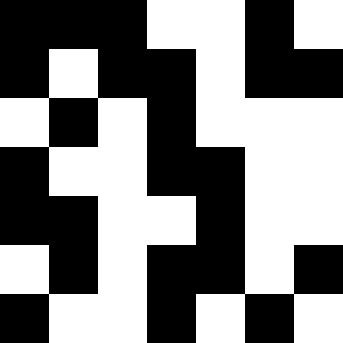[["black", "black", "black", "white", "white", "black", "white"], ["black", "white", "black", "black", "white", "black", "black"], ["white", "black", "white", "black", "white", "white", "white"], ["black", "white", "white", "black", "black", "white", "white"], ["black", "black", "white", "white", "black", "white", "white"], ["white", "black", "white", "black", "black", "white", "black"], ["black", "white", "white", "black", "white", "black", "white"]]